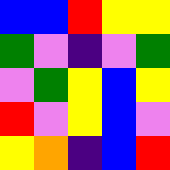[["blue", "blue", "red", "yellow", "yellow"], ["green", "violet", "indigo", "violet", "green"], ["violet", "green", "yellow", "blue", "yellow"], ["red", "violet", "yellow", "blue", "violet"], ["yellow", "orange", "indigo", "blue", "red"]]